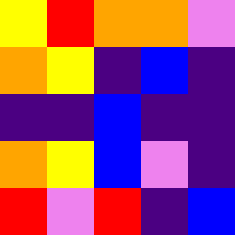[["yellow", "red", "orange", "orange", "violet"], ["orange", "yellow", "indigo", "blue", "indigo"], ["indigo", "indigo", "blue", "indigo", "indigo"], ["orange", "yellow", "blue", "violet", "indigo"], ["red", "violet", "red", "indigo", "blue"]]